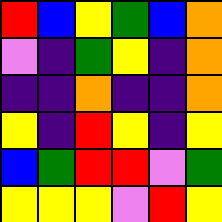[["red", "blue", "yellow", "green", "blue", "orange"], ["violet", "indigo", "green", "yellow", "indigo", "orange"], ["indigo", "indigo", "orange", "indigo", "indigo", "orange"], ["yellow", "indigo", "red", "yellow", "indigo", "yellow"], ["blue", "green", "red", "red", "violet", "green"], ["yellow", "yellow", "yellow", "violet", "red", "yellow"]]